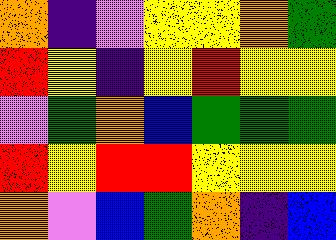[["orange", "indigo", "violet", "yellow", "yellow", "orange", "green"], ["red", "yellow", "indigo", "yellow", "red", "yellow", "yellow"], ["violet", "green", "orange", "blue", "green", "green", "green"], ["red", "yellow", "red", "red", "yellow", "yellow", "yellow"], ["orange", "violet", "blue", "green", "orange", "indigo", "blue"]]